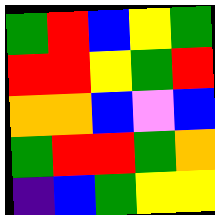[["green", "red", "blue", "yellow", "green"], ["red", "red", "yellow", "green", "red"], ["orange", "orange", "blue", "violet", "blue"], ["green", "red", "red", "green", "orange"], ["indigo", "blue", "green", "yellow", "yellow"]]